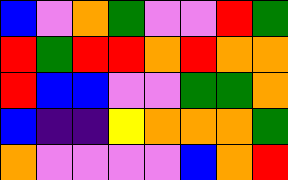[["blue", "violet", "orange", "green", "violet", "violet", "red", "green"], ["red", "green", "red", "red", "orange", "red", "orange", "orange"], ["red", "blue", "blue", "violet", "violet", "green", "green", "orange"], ["blue", "indigo", "indigo", "yellow", "orange", "orange", "orange", "green"], ["orange", "violet", "violet", "violet", "violet", "blue", "orange", "red"]]